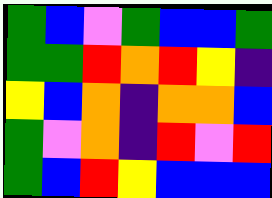[["green", "blue", "violet", "green", "blue", "blue", "green"], ["green", "green", "red", "orange", "red", "yellow", "indigo"], ["yellow", "blue", "orange", "indigo", "orange", "orange", "blue"], ["green", "violet", "orange", "indigo", "red", "violet", "red"], ["green", "blue", "red", "yellow", "blue", "blue", "blue"]]